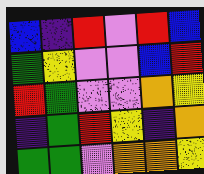[["blue", "indigo", "red", "violet", "red", "blue"], ["green", "yellow", "violet", "violet", "blue", "red"], ["red", "green", "violet", "violet", "orange", "yellow"], ["indigo", "green", "red", "yellow", "indigo", "orange"], ["green", "green", "violet", "orange", "orange", "yellow"]]